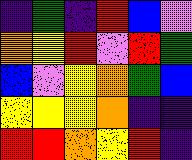[["indigo", "green", "indigo", "red", "blue", "violet"], ["orange", "yellow", "red", "violet", "red", "green"], ["blue", "violet", "yellow", "orange", "green", "blue"], ["yellow", "yellow", "yellow", "orange", "indigo", "indigo"], ["red", "red", "orange", "yellow", "red", "indigo"]]